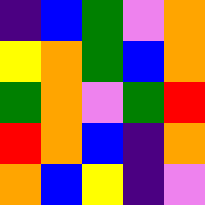[["indigo", "blue", "green", "violet", "orange"], ["yellow", "orange", "green", "blue", "orange"], ["green", "orange", "violet", "green", "red"], ["red", "orange", "blue", "indigo", "orange"], ["orange", "blue", "yellow", "indigo", "violet"]]